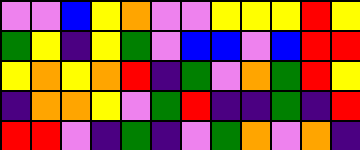[["violet", "violet", "blue", "yellow", "orange", "violet", "violet", "yellow", "yellow", "yellow", "red", "yellow"], ["green", "yellow", "indigo", "yellow", "green", "violet", "blue", "blue", "violet", "blue", "red", "red"], ["yellow", "orange", "yellow", "orange", "red", "indigo", "green", "violet", "orange", "green", "red", "yellow"], ["indigo", "orange", "orange", "yellow", "violet", "green", "red", "indigo", "indigo", "green", "indigo", "red"], ["red", "red", "violet", "indigo", "green", "indigo", "violet", "green", "orange", "violet", "orange", "indigo"]]